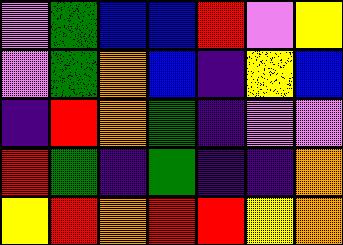[["violet", "green", "blue", "blue", "red", "violet", "yellow"], ["violet", "green", "orange", "blue", "indigo", "yellow", "blue"], ["indigo", "red", "orange", "green", "indigo", "violet", "violet"], ["red", "green", "indigo", "green", "indigo", "indigo", "orange"], ["yellow", "red", "orange", "red", "red", "yellow", "orange"]]